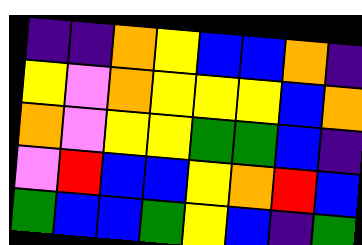[["indigo", "indigo", "orange", "yellow", "blue", "blue", "orange", "indigo"], ["yellow", "violet", "orange", "yellow", "yellow", "yellow", "blue", "orange"], ["orange", "violet", "yellow", "yellow", "green", "green", "blue", "indigo"], ["violet", "red", "blue", "blue", "yellow", "orange", "red", "blue"], ["green", "blue", "blue", "green", "yellow", "blue", "indigo", "green"]]